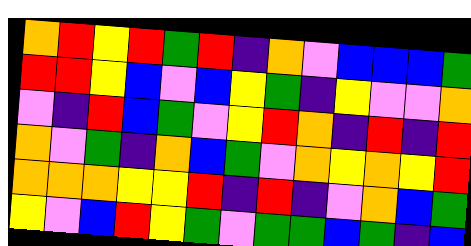[["orange", "red", "yellow", "red", "green", "red", "indigo", "orange", "violet", "blue", "blue", "blue", "green"], ["red", "red", "yellow", "blue", "violet", "blue", "yellow", "green", "indigo", "yellow", "violet", "violet", "orange"], ["violet", "indigo", "red", "blue", "green", "violet", "yellow", "red", "orange", "indigo", "red", "indigo", "red"], ["orange", "violet", "green", "indigo", "orange", "blue", "green", "violet", "orange", "yellow", "orange", "yellow", "red"], ["orange", "orange", "orange", "yellow", "yellow", "red", "indigo", "red", "indigo", "violet", "orange", "blue", "green"], ["yellow", "violet", "blue", "red", "yellow", "green", "violet", "green", "green", "blue", "green", "indigo", "blue"]]